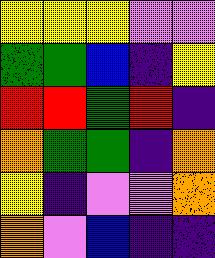[["yellow", "yellow", "yellow", "violet", "violet"], ["green", "green", "blue", "indigo", "yellow"], ["red", "red", "green", "red", "indigo"], ["orange", "green", "green", "indigo", "orange"], ["yellow", "indigo", "violet", "violet", "orange"], ["orange", "violet", "blue", "indigo", "indigo"]]